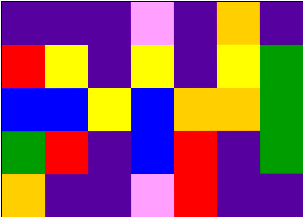[["indigo", "indigo", "indigo", "violet", "indigo", "orange", "indigo"], ["red", "yellow", "indigo", "yellow", "indigo", "yellow", "green"], ["blue", "blue", "yellow", "blue", "orange", "orange", "green"], ["green", "red", "indigo", "blue", "red", "indigo", "green"], ["orange", "indigo", "indigo", "violet", "red", "indigo", "indigo"]]